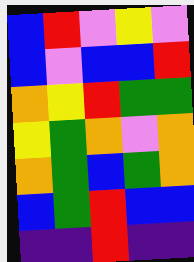[["blue", "red", "violet", "yellow", "violet"], ["blue", "violet", "blue", "blue", "red"], ["orange", "yellow", "red", "green", "green"], ["yellow", "green", "orange", "violet", "orange"], ["orange", "green", "blue", "green", "orange"], ["blue", "green", "red", "blue", "blue"], ["indigo", "indigo", "red", "indigo", "indigo"]]